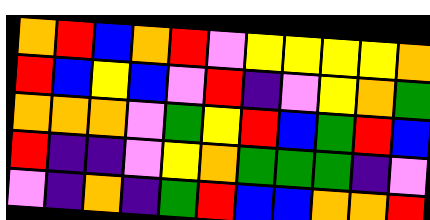[["orange", "red", "blue", "orange", "red", "violet", "yellow", "yellow", "yellow", "yellow", "orange"], ["red", "blue", "yellow", "blue", "violet", "red", "indigo", "violet", "yellow", "orange", "green"], ["orange", "orange", "orange", "violet", "green", "yellow", "red", "blue", "green", "red", "blue"], ["red", "indigo", "indigo", "violet", "yellow", "orange", "green", "green", "green", "indigo", "violet"], ["violet", "indigo", "orange", "indigo", "green", "red", "blue", "blue", "orange", "orange", "red"]]